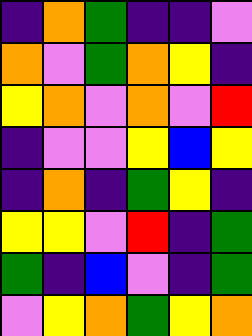[["indigo", "orange", "green", "indigo", "indigo", "violet"], ["orange", "violet", "green", "orange", "yellow", "indigo"], ["yellow", "orange", "violet", "orange", "violet", "red"], ["indigo", "violet", "violet", "yellow", "blue", "yellow"], ["indigo", "orange", "indigo", "green", "yellow", "indigo"], ["yellow", "yellow", "violet", "red", "indigo", "green"], ["green", "indigo", "blue", "violet", "indigo", "green"], ["violet", "yellow", "orange", "green", "yellow", "orange"]]